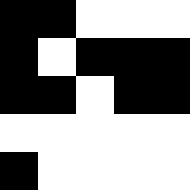[["black", "black", "white", "white", "white"], ["black", "white", "black", "black", "black"], ["black", "black", "white", "black", "black"], ["white", "white", "white", "white", "white"], ["black", "white", "white", "white", "white"]]